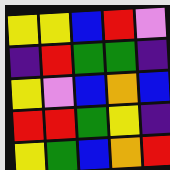[["yellow", "yellow", "blue", "red", "violet"], ["indigo", "red", "green", "green", "indigo"], ["yellow", "violet", "blue", "orange", "blue"], ["red", "red", "green", "yellow", "indigo"], ["yellow", "green", "blue", "orange", "red"]]